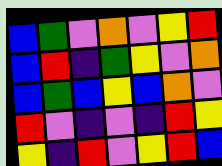[["blue", "green", "violet", "orange", "violet", "yellow", "red"], ["blue", "red", "indigo", "green", "yellow", "violet", "orange"], ["blue", "green", "blue", "yellow", "blue", "orange", "violet"], ["red", "violet", "indigo", "violet", "indigo", "red", "yellow"], ["yellow", "indigo", "red", "violet", "yellow", "red", "blue"]]